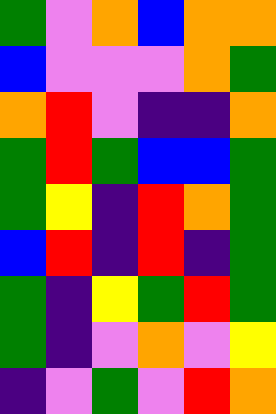[["green", "violet", "orange", "blue", "orange", "orange"], ["blue", "violet", "violet", "violet", "orange", "green"], ["orange", "red", "violet", "indigo", "indigo", "orange"], ["green", "red", "green", "blue", "blue", "green"], ["green", "yellow", "indigo", "red", "orange", "green"], ["blue", "red", "indigo", "red", "indigo", "green"], ["green", "indigo", "yellow", "green", "red", "green"], ["green", "indigo", "violet", "orange", "violet", "yellow"], ["indigo", "violet", "green", "violet", "red", "orange"]]